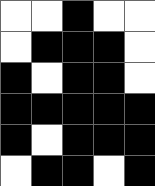[["white", "white", "black", "white", "white"], ["white", "black", "black", "black", "white"], ["black", "white", "black", "black", "white"], ["black", "black", "black", "black", "black"], ["black", "white", "black", "black", "black"], ["white", "black", "black", "white", "black"]]